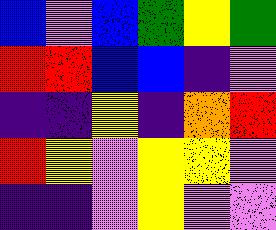[["blue", "violet", "blue", "green", "yellow", "green"], ["red", "red", "blue", "blue", "indigo", "violet"], ["indigo", "indigo", "yellow", "indigo", "orange", "red"], ["red", "yellow", "violet", "yellow", "yellow", "violet"], ["indigo", "indigo", "violet", "yellow", "violet", "violet"]]